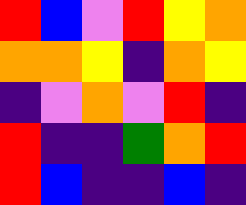[["red", "blue", "violet", "red", "yellow", "orange"], ["orange", "orange", "yellow", "indigo", "orange", "yellow"], ["indigo", "violet", "orange", "violet", "red", "indigo"], ["red", "indigo", "indigo", "green", "orange", "red"], ["red", "blue", "indigo", "indigo", "blue", "indigo"]]